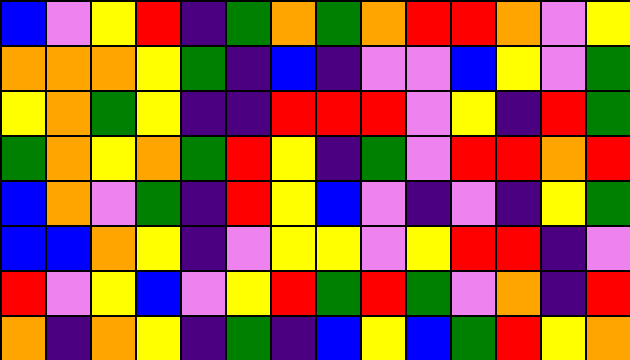[["blue", "violet", "yellow", "red", "indigo", "green", "orange", "green", "orange", "red", "red", "orange", "violet", "yellow"], ["orange", "orange", "orange", "yellow", "green", "indigo", "blue", "indigo", "violet", "violet", "blue", "yellow", "violet", "green"], ["yellow", "orange", "green", "yellow", "indigo", "indigo", "red", "red", "red", "violet", "yellow", "indigo", "red", "green"], ["green", "orange", "yellow", "orange", "green", "red", "yellow", "indigo", "green", "violet", "red", "red", "orange", "red"], ["blue", "orange", "violet", "green", "indigo", "red", "yellow", "blue", "violet", "indigo", "violet", "indigo", "yellow", "green"], ["blue", "blue", "orange", "yellow", "indigo", "violet", "yellow", "yellow", "violet", "yellow", "red", "red", "indigo", "violet"], ["red", "violet", "yellow", "blue", "violet", "yellow", "red", "green", "red", "green", "violet", "orange", "indigo", "red"], ["orange", "indigo", "orange", "yellow", "indigo", "green", "indigo", "blue", "yellow", "blue", "green", "red", "yellow", "orange"]]